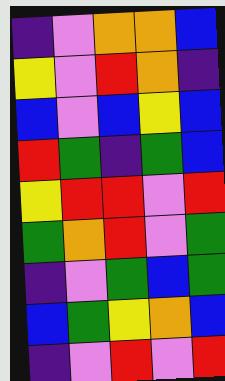[["indigo", "violet", "orange", "orange", "blue"], ["yellow", "violet", "red", "orange", "indigo"], ["blue", "violet", "blue", "yellow", "blue"], ["red", "green", "indigo", "green", "blue"], ["yellow", "red", "red", "violet", "red"], ["green", "orange", "red", "violet", "green"], ["indigo", "violet", "green", "blue", "green"], ["blue", "green", "yellow", "orange", "blue"], ["indigo", "violet", "red", "violet", "red"]]